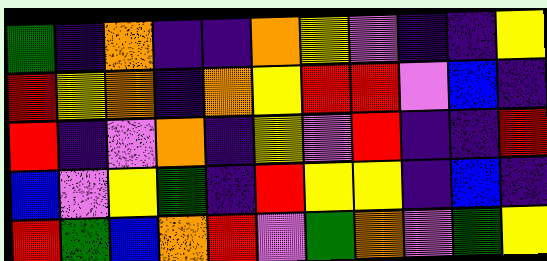[["green", "indigo", "orange", "indigo", "indigo", "orange", "yellow", "violet", "indigo", "indigo", "yellow"], ["red", "yellow", "orange", "indigo", "orange", "yellow", "red", "red", "violet", "blue", "indigo"], ["red", "indigo", "violet", "orange", "indigo", "yellow", "violet", "red", "indigo", "indigo", "red"], ["blue", "violet", "yellow", "green", "indigo", "red", "yellow", "yellow", "indigo", "blue", "indigo"], ["red", "green", "blue", "orange", "red", "violet", "green", "orange", "violet", "green", "yellow"]]